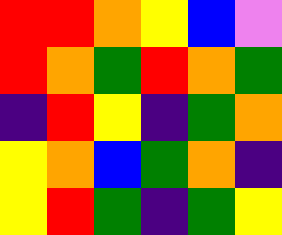[["red", "red", "orange", "yellow", "blue", "violet"], ["red", "orange", "green", "red", "orange", "green"], ["indigo", "red", "yellow", "indigo", "green", "orange"], ["yellow", "orange", "blue", "green", "orange", "indigo"], ["yellow", "red", "green", "indigo", "green", "yellow"]]